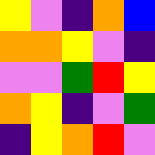[["yellow", "violet", "indigo", "orange", "blue"], ["orange", "orange", "yellow", "violet", "indigo"], ["violet", "violet", "green", "red", "yellow"], ["orange", "yellow", "indigo", "violet", "green"], ["indigo", "yellow", "orange", "red", "violet"]]